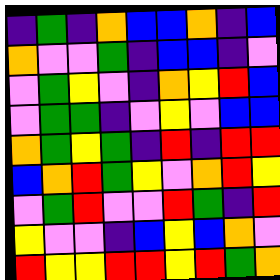[["indigo", "green", "indigo", "orange", "blue", "blue", "orange", "indigo", "blue"], ["orange", "violet", "violet", "green", "indigo", "blue", "blue", "indigo", "violet"], ["violet", "green", "yellow", "violet", "indigo", "orange", "yellow", "red", "blue"], ["violet", "green", "green", "indigo", "violet", "yellow", "violet", "blue", "blue"], ["orange", "green", "yellow", "green", "indigo", "red", "indigo", "red", "red"], ["blue", "orange", "red", "green", "yellow", "violet", "orange", "red", "yellow"], ["violet", "green", "red", "violet", "violet", "red", "green", "indigo", "red"], ["yellow", "violet", "violet", "indigo", "blue", "yellow", "blue", "orange", "violet"], ["red", "yellow", "yellow", "red", "red", "yellow", "red", "green", "orange"]]